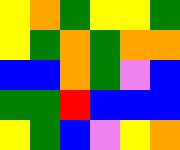[["yellow", "orange", "green", "yellow", "yellow", "green"], ["yellow", "green", "orange", "green", "orange", "orange"], ["blue", "blue", "orange", "green", "violet", "blue"], ["green", "green", "red", "blue", "blue", "blue"], ["yellow", "green", "blue", "violet", "yellow", "orange"]]